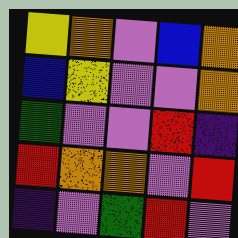[["yellow", "orange", "violet", "blue", "orange"], ["blue", "yellow", "violet", "violet", "orange"], ["green", "violet", "violet", "red", "indigo"], ["red", "orange", "orange", "violet", "red"], ["indigo", "violet", "green", "red", "violet"]]